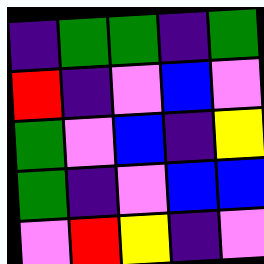[["indigo", "green", "green", "indigo", "green"], ["red", "indigo", "violet", "blue", "violet"], ["green", "violet", "blue", "indigo", "yellow"], ["green", "indigo", "violet", "blue", "blue"], ["violet", "red", "yellow", "indigo", "violet"]]